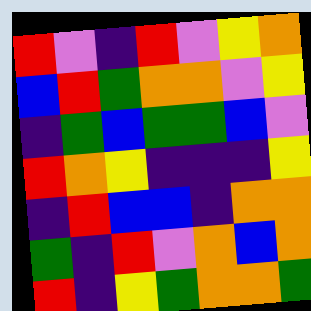[["red", "violet", "indigo", "red", "violet", "yellow", "orange"], ["blue", "red", "green", "orange", "orange", "violet", "yellow"], ["indigo", "green", "blue", "green", "green", "blue", "violet"], ["red", "orange", "yellow", "indigo", "indigo", "indigo", "yellow"], ["indigo", "red", "blue", "blue", "indigo", "orange", "orange"], ["green", "indigo", "red", "violet", "orange", "blue", "orange"], ["red", "indigo", "yellow", "green", "orange", "orange", "green"]]